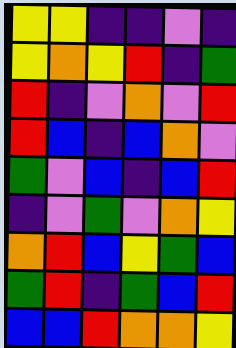[["yellow", "yellow", "indigo", "indigo", "violet", "indigo"], ["yellow", "orange", "yellow", "red", "indigo", "green"], ["red", "indigo", "violet", "orange", "violet", "red"], ["red", "blue", "indigo", "blue", "orange", "violet"], ["green", "violet", "blue", "indigo", "blue", "red"], ["indigo", "violet", "green", "violet", "orange", "yellow"], ["orange", "red", "blue", "yellow", "green", "blue"], ["green", "red", "indigo", "green", "blue", "red"], ["blue", "blue", "red", "orange", "orange", "yellow"]]